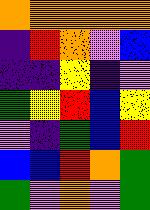[["orange", "orange", "orange", "orange", "orange"], ["indigo", "red", "orange", "violet", "blue"], ["indigo", "indigo", "yellow", "indigo", "violet"], ["green", "yellow", "red", "blue", "yellow"], ["violet", "indigo", "green", "blue", "red"], ["blue", "blue", "red", "orange", "green"], ["green", "violet", "orange", "violet", "green"]]